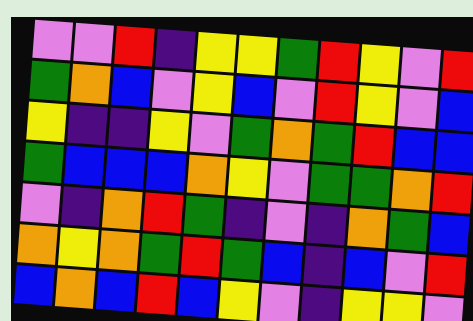[["violet", "violet", "red", "indigo", "yellow", "yellow", "green", "red", "yellow", "violet", "red"], ["green", "orange", "blue", "violet", "yellow", "blue", "violet", "red", "yellow", "violet", "blue"], ["yellow", "indigo", "indigo", "yellow", "violet", "green", "orange", "green", "red", "blue", "blue"], ["green", "blue", "blue", "blue", "orange", "yellow", "violet", "green", "green", "orange", "red"], ["violet", "indigo", "orange", "red", "green", "indigo", "violet", "indigo", "orange", "green", "blue"], ["orange", "yellow", "orange", "green", "red", "green", "blue", "indigo", "blue", "violet", "red"], ["blue", "orange", "blue", "red", "blue", "yellow", "violet", "indigo", "yellow", "yellow", "violet"]]